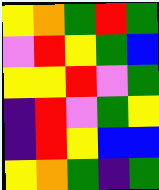[["yellow", "orange", "green", "red", "green"], ["violet", "red", "yellow", "green", "blue"], ["yellow", "yellow", "red", "violet", "green"], ["indigo", "red", "violet", "green", "yellow"], ["indigo", "red", "yellow", "blue", "blue"], ["yellow", "orange", "green", "indigo", "green"]]